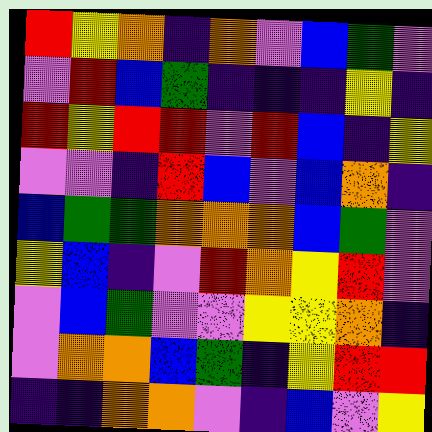[["red", "yellow", "orange", "indigo", "orange", "violet", "blue", "green", "violet"], ["violet", "red", "blue", "green", "indigo", "indigo", "indigo", "yellow", "indigo"], ["red", "yellow", "red", "red", "violet", "red", "blue", "indigo", "yellow"], ["violet", "violet", "indigo", "red", "blue", "violet", "blue", "orange", "indigo"], ["blue", "green", "green", "orange", "orange", "orange", "blue", "green", "violet"], ["yellow", "blue", "indigo", "violet", "red", "orange", "yellow", "red", "violet"], ["violet", "blue", "green", "violet", "violet", "yellow", "yellow", "orange", "indigo"], ["violet", "orange", "orange", "blue", "green", "indigo", "yellow", "red", "red"], ["indigo", "indigo", "orange", "orange", "violet", "indigo", "blue", "violet", "yellow"]]